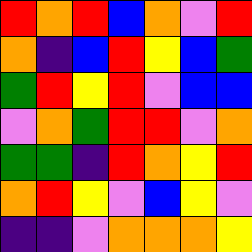[["red", "orange", "red", "blue", "orange", "violet", "red"], ["orange", "indigo", "blue", "red", "yellow", "blue", "green"], ["green", "red", "yellow", "red", "violet", "blue", "blue"], ["violet", "orange", "green", "red", "red", "violet", "orange"], ["green", "green", "indigo", "red", "orange", "yellow", "red"], ["orange", "red", "yellow", "violet", "blue", "yellow", "violet"], ["indigo", "indigo", "violet", "orange", "orange", "orange", "yellow"]]